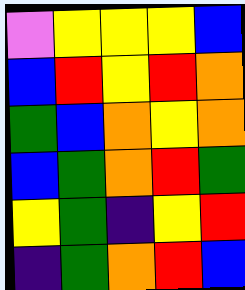[["violet", "yellow", "yellow", "yellow", "blue"], ["blue", "red", "yellow", "red", "orange"], ["green", "blue", "orange", "yellow", "orange"], ["blue", "green", "orange", "red", "green"], ["yellow", "green", "indigo", "yellow", "red"], ["indigo", "green", "orange", "red", "blue"]]